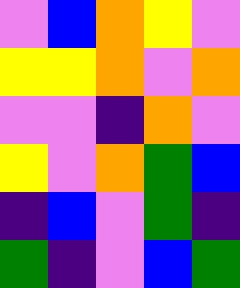[["violet", "blue", "orange", "yellow", "violet"], ["yellow", "yellow", "orange", "violet", "orange"], ["violet", "violet", "indigo", "orange", "violet"], ["yellow", "violet", "orange", "green", "blue"], ["indigo", "blue", "violet", "green", "indigo"], ["green", "indigo", "violet", "blue", "green"]]